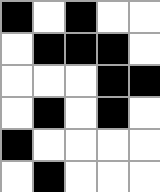[["black", "white", "black", "white", "white"], ["white", "black", "black", "black", "white"], ["white", "white", "white", "black", "black"], ["white", "black", "white", "black", "white"], ["black", "white", "white", "white", "white"], ["white", "black", "white", "white", "white"]]